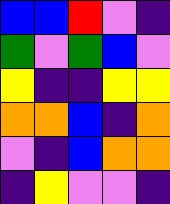[["blue", "blue", "red", "violet", "indigo"], ["green", "violet", "green", "blue", "violet"], ["yellow", "indigo", "indigo", "yellow", "yellow"], ["orange", "orange", "blue", "indigo", "orange"], ["violet", "indigo", "blue", "orange", "orange"], ["indigo", "yellow", "violet", "violet", "indigo"]]